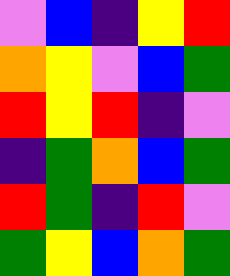[["violet", "blue", "indigo", "yellow", "red"], ["orange", "yellow", "violet", "blue", "green"], ["red", "yellow", "red", "indigo", "violet"], ["indigo", "green", "orange", "blue", "green"], ["red", "green", "indigo", "red", "violet"], ["green", "yellow", "blue", "orange", "green"]]